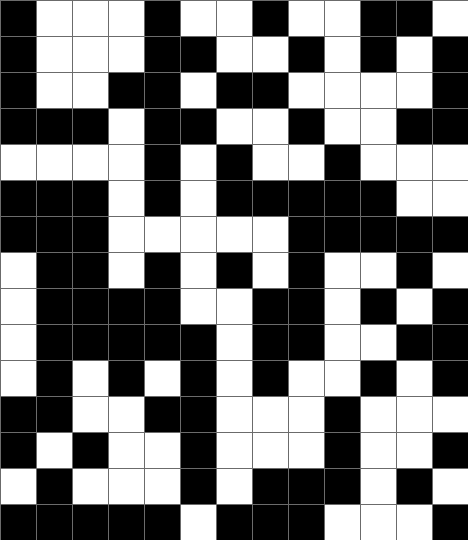[["black", "white", "white", "white", "black", "white", "white", "black", "white", "white", "black", "black", "white"], ["black", "white", "white", "white", "black", "black", "white", "white", "black", "white", "black", "white", "black"], ["black", "white", "white", "black", "black", "white", "black", "black", "white", "white", "white", "white", "black"], ["black", "black", "black", "white", "black", "black", "white", "white", "black", "white", "white", "black", "black"], ["white", "white", "white", "white", "black", "white", "black", "white", "white", "black", "white", "white", "white"], ["black", "black", "black", "white", "black", "white", "black", "black", "black", "black", "black", "white", "white"], ["black", "black", "black", "white", "white", "white", "white", "white", "black", "black", "black", "black", "black"], ["white", "black", "black", "white", "black", "white", "black", "white", "black", "white", "white", "black", "white"], ["white", "black", "black", "black", "black", "white", "white", "black", "black", "white", "black", "white", "black"], ["white", "black", "black", "black", "black", "black", "white", "black", "black", "white", "white", "black", "black"], ["white", "black", "white", "black", "white", "black", "white", "black", "white", "white", "black", "white", "black"], ["black", "black", "white", "white", "black", "black", "white", "white", "white", "black", "white", "white", "white"], ["black", "white", "black", "white", "white", "black", "white", "white", "white", "black", "white", "white", "black"], ["white", "black", "white", "white", "white", "black", "white", "black", "black", "black", "white", "black", "white"], ["black", "black", "black", "black", "black", "white", "black", "black", "black", "white", "white", "white", "black"]]